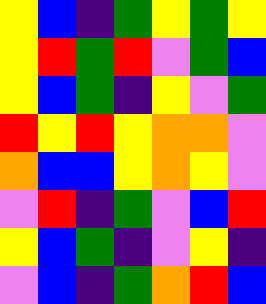[["yellow", "blue", "indigo", "green", "yellow", "green", "yellow"], ["yellow", "red", "green", "red", "violet", "green", "blue"], ["yellow", "blue", "green", "indigo", "yellow", "violet", "green"], ["red", "yellow", "red", "yellow", "orange", "orange", "violet"], ["orange", "blue", "blue", "yellow", "orange", "yellow", "violet"], ["violet", "red", "indigo", "green", "violet", "blue", "red"], ["yellow", "blue", "green", "indigo", "violet", "yellow", "indigo"], ["violet", "blue", "indigo", "green", "orange", "red", "blue"]]